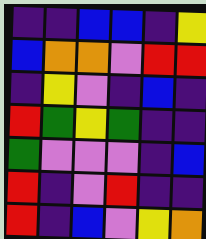[["indigo", "indigo", "blue", "blue", "indigo", "yellow"], ["blue", "orange", "orange", "violet", "red", "red"], ["indigo", "yellow", "violet", "indigo", "blue", "indigo"], ["red", "green", "yellow", "green", "indigo", "indigo"], ["green", "violet", "violet", "violet", "indigo", "blue"], ["red", "indigo", "violet", "red", "indigo", "indigo"], ["red", "indigo", "blue", "violet", "yellow", "orange"]]